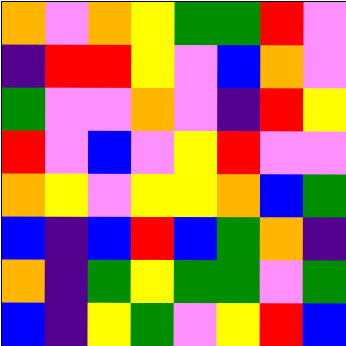[["orange", "violet", "orange", "yellow", "green", "green", "red", "violet"], ["indigo", "red", "red", "yellow", "violet", "blue", "orange", "violet"], ["green", "violet", "violet", "orange", "violet", "indigo", "red", "yellow"], ["red", "violet", "blue", "violet", "yellow", "red", "violet", "violet"], ["orange", "yellow", "violet", "yellow", "yellow", "orange", "blue", "green"], ["blue", "indigo", "blue", "red", "blue", "green", "orange", "indigo"], ["orange", "indigo", "green", "yellow", "green", "green", "violet", "green"], ["blue", "indigo", "yellow", "green", "violet", "yellow", "red", "blue"]]